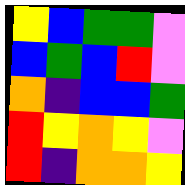[["yellow", "blue", "green", "green", "violet"], ["blue", "green", "blue", "red", "violet"], ["orange", "indigo", "blue", "blue", "green"], ["red", "yellow", "orange", "yellow", "violet"], ["red", "indigo", "orange", "orange", "yellow"]]